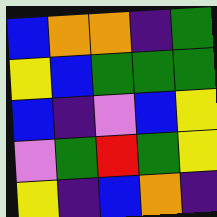[["blue", "orange", "orange", "indigo", "green"], ["yellow", "blue", "green", "green", "green"], ["blue", "indigo", "violet", "blue", "yellow"], ["violet", "green", "red", "green", "yellow"], ["yellow", "indigo", "blue", "orange", "indigo"]]